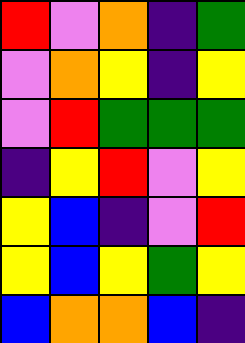[["red", "violet", "orange", "indigo", "green"], ["violet", "orange", "yellow", "indigo", "yellow"], ["violet", "red", "green", "green", "green"], ["indigo", "yellow", "red", "violet", "yellow"], ["yellow", "blue", "indigo", "violet", "red"], ["yellow", "blue", "yellow", "green", "yellow"], ["blue", "orange", "orange", "blue", "indigo"]]